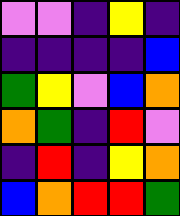[["violet", "violet", "indigo", "yellow", "indigo"], ["indigo", "indigo", "indigo", "indigo", "blue"], ["green", "yellow", "violet", "blue", "orange"], ["orange", "green", "indigo", "red", "violet"], ["indigo", "red", "indigo", "yellow", "orange"], ["blue", "orange", "red", "red", "green"]]